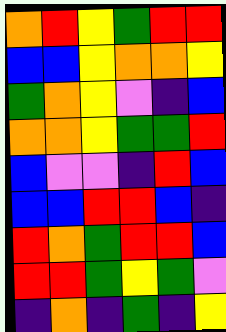[["orange", "red", "yellow", "green", "red", "red"], ["blue", "blue", "yellow", "orange", "orange", "yellow"], ["green", "orange", "yellow", "violet", "indigo", "blue"], ["orange", "orange", "yellow", "green", "green", "red"], ["blue", "violet", "violet", "indigo", "red", "blue"], ["blue", "blue", "red", "red", "blue", "indigo"], ["red", "orange", "green", "red", "red", "blue"], ["red", "red", "green", "yellow", "green", "violet"], ["indigo", "orange", "indigo", "green", "indigo", "yellow"]]